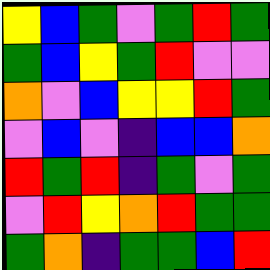[["yellow", "blue", "green", "violet", "green", "red", "green"], ["green", "blue", "yellow", "green", "red", "violet", "violet"], ["orange", "violet", "blue", "yellow", "yellow", "red", "green"], ["violet", "blue", "violet", "indigo", "blue", "blue", "orange"], ["red", "green", "red", "indigo", "green", "violet", "green"], ["violet", "red", "yellow", "orange", "red", "green", "green"], ["green", "orange", "indigo", "green", "green", "blue", "red"]]